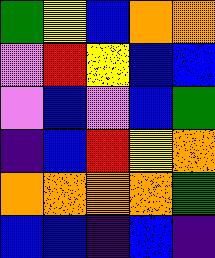[["green", "yellow", "blue", "orange", "orange"], ["violet", "red", "yellow", "blue", "blue"], ["violet", "blue", "violet", "blue", "green"], ["indigo", "blue", "red", "yellow", "orange"], ["orange", "orange", "orange", "orange", "green"], ["blue", "blue", "indigo", "blue", "indigo"]]